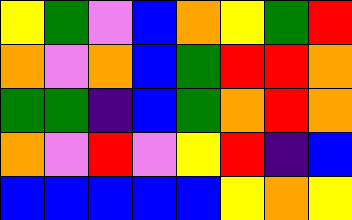[["yellow", "green", "violet", "blue", "orange", "yellow", "green", "red"], ["orange", "violet", "orange", "blue", "green", "red", "red", "orange"], ["green", "green", "indigo", "blue", "green", "orange", "red", "orange"], ["orange", "violet", "red", "violet", "yellow", "red", "indigo", "blue"], ["blue", "blue", "blue", "blue", "blue", "yellow", "orange", "yellow"]]